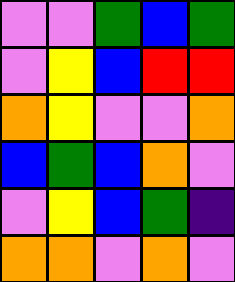[["violet", "violet", "green", "blue", "green"], ["violet", "yellow", "blue", "red", "red"], ["orange", "yellow", "violet", "violet", "orange"], ["blue", "green", "blue", "orange", "violet"], ["violet", "yellow", "blue", "green", "indigo"], ["orange", "orange", "violet", "orange", "violet"]]